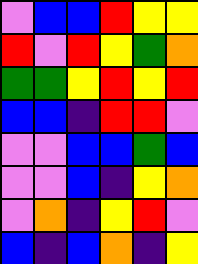[["violet", "blue", "blue", "red", "yellow", "yellow"], ["red", "violet", "red", "yellow", "green", "orange"], ["green", "green", "yellow", "red", "yellow", "red"], ["blue", "blue", "indigo", "red", "red", "violet"], ["violet", "violet", "blue", "blue", "green", "blue"], ["violet", "violet", "blue", "indigo", "yellow", "orange"], ["violet", "orange", "indigo", "yellow", "red", "violet"], ["blue", "indigo", "blue", "orange", "indigo", "yellow"]]